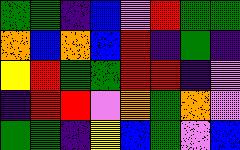[["green", "green", "indigo", "blue", "violet", "red", "green", "green"], ["orange", "blue", "orange", "blue", "red", "indigo", "green", "indigo"], ["yellow", "red", "green", "green", "red", "red", "indigo", "violet"], ["indigo", "red", "red", "violet", "orange", "green", "orange", "violet"], ["green", "green", "indigo", "yellow", "blue", "green", "violet", "blue"]]